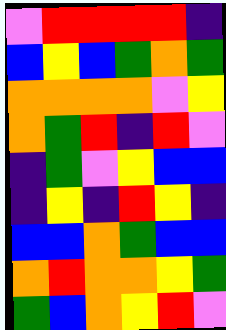[["violet", "red", "red", "red", "red", "indigo"], ["blue", "yellow", "blue", "green", "orange", "green"], ["orange", "orange", "orange", "orange", "violet", "yellow"], ["orange", "green", "red", "indigo", "red", "violet"], ["indigo", "green", "violet", "yellow", "blue", "blue"], ["indigo", "yellow", "indigo", "red", "yellow", "indigo"], ["blue", "blue", "orange", "green", "blue", "blue"], ["orange", "red", "orange", "orange", "yellow", "green"], ["green", "blue", "orange", "yellow", "red", "violet"]]